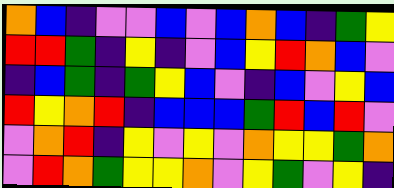[["orange", "blue", "indigo", "violet", "violet", "blue", "violet", "blue", "orange", "blue", "indigo", "green", "yellow"], ["red", "red", "green", "indigo", "yellow", "indigo", "violet", "blue", "yellow", "red", "orange", "blue", "violet"], ["indigo", "blue", "green", "indigo", "green", "yellow", "blue", "violet", "indigo", "blue", "violet", "yellow", "blue"], ["red", "yellow", "orange", "red", "indigo", "blue", "blue", "blue", "green", "red", "blue", "red", "violet"], ["violet", "orange", "red", "indigo", "yellow", "violet", "yellow", "violet", "orange", "yellow", "yellow", "green", "orange"], ["violet", "red", "orange", "green", "yellow", "yellow", "orange", "violet", "yellow", "green", "violet", "yellow", "indigo"]]